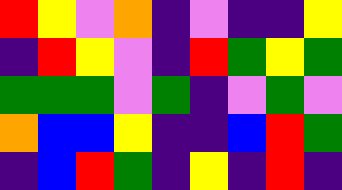[["red", "yellow", "violet", "orange", "indigo", "violet", "indigo", "indigo", "yellow"], ["indigo", "red", "yellow", "violet", "indigo", "red", "green", "yellow", "green"], ["green", "green", "green", "violet", "green", "indigo", "violet", "green", "violet"], ["orange", "blue", "blue", "yellow", "indigo", "indigo", "blue", "red", "green"], ["indigo", "blue", "red", "green", "indigo", "yellow", "indigo", "red", "indigo"]]